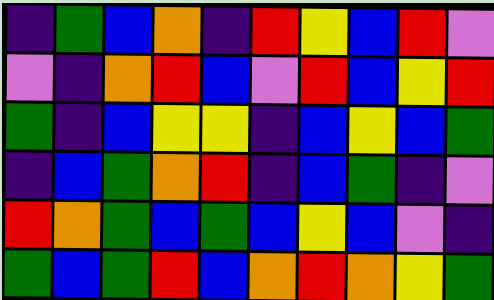[["indigo", "green", "blue", "orange", "indigo", "red", "yellow", "blue", "red", "violet"], ["violet", "indigo", "orange", "red", "blue", "violet", "red", "blue", "yellow", "red"], ["green", "indigo", "blue", "yellow", "yellow", "indigo", "blue", "yellow", "blue", "green"], ["indigo", "blue", "green", "orange", "red", "indigo", "blue", "green", "indigo", "violet"], ["red", "orange", "green", "blue", "green", "blue", "yellow", "blue", "violet", "indigo"], ["green", "blue", "green", "red", "blue", "orange", "red", "orange", "yellow", "green"]]